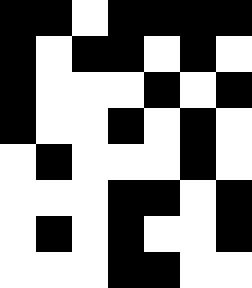[["black", "black", "white", "black", "black", "black", "black"], ["black", "white", "black", "black", "white", "black", "white"], ["black", "white", "white", "white", "black", "white", "black"], ["black", "white", "white", "black", "white", "black", "white"], ["white", "black", "white", "white", "white", "black", "white"], ["white", "white", "white", "black", "black", "white", "black"], ["white", "black", "white", "black", "white", "white", "black"], ["white", "white", "white", "black", "black", "white", "white"]]